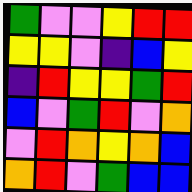[["green", "violet", "violet", "yellow", "red", "red"], ["yellow", "yellow", "violet", "indigo", "blue", "yellow"], ["indigo", "red", "yellow", "yellow", "green", "red"], ["blue", "violet", "green", "red", "violet", "orange"], ["violet", "red", "orange", "yellow", "orange", "blue"], ["orange", "red", "violet", "green", "blue", "blue"]]